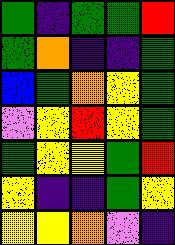[["green", "indigo", "green", "green", "red"], ["green", "orange", "indigo", "indigo", "green"], ["blue", "green", "orange", "yellow", "green"], ["violet", "yellow", "red", "yellow", "green"], ["green", "yellow", "yellow", "green", "red"], ["yellow", "indigo", "indigo", "green", "yellow"], ["yellow", "yellow", "orange", "violet", "indigo"]]